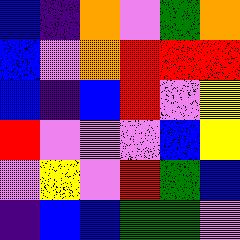[["blue", "indigo", "orange", "violet", "green", "orange"], ["blue", "violet", "orange", "red", "red", "red"], ["blue", "indigo", "blue", "red", "violet", "yellow"], ["red", "violet", "violet", "violet", "blue", "yellow"], ["violet", "yellow", "violet", "red", "green", "blue"], ["indigo", "blue", "blue", "green", "green", "violet"]]